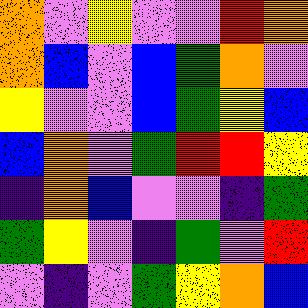[["orange", "violet", "yellow", "violet", "violet", "red", "orange"], ["orange", "blue", "violet", "blue", "green", "orange", "violet"], ["yellow", "violet", "violet", "blue", "green", "yellow", "blue"], ["blue", "orange", "violet", "green", "red", "red", "yellow"], ["indigo", "orange", "blue", "violet", "violet", "indigo", "green"], ["green", "yellow", "violet", "indigo", "green", "violet", "red"], ["violet", "indigo", "violet", "green", "yellow", "orange", "blue"]]